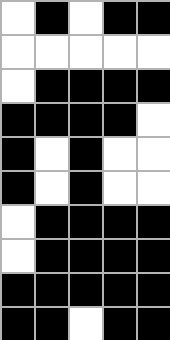[["white", "black", "white", "black", "black"], ["white", "white", "white", "white", "white"], ["white", "black", "black", "black", "black"], ["black", "black", "black", "black", "white"], ["black", "white", "black", "white", "white"], ["black", "white", "black", "white", "white"], ["white", "black", "black", "black", "black"], ["white", "black", "black", "black", "black"], ["black", "black", "black", "black", "black"], ["black", "black", "white", "black", "black"]]